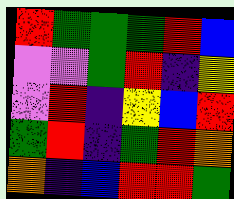[["red", "green", "green", "green", "red", "blue"], ["violet", "violet", "green", "red", "indigo", "yellow"], ["violet", "red", "indigo", "yellow", "blue", "red"], ["green", "red", "indigo", "green", "red", "orange"], ["orange", "indigo", "blue", "red", "red", "green"]]